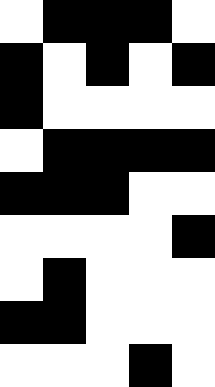[["white", "black", "black", "black", "white"], ["black", "white", "black", "white", "black"], ["black", "white", "white", "white", "white"], ["white", "black", "black", "black", "black"], ["black", "black", "black", "white", "white"], ["white", "white", "white", "white", "black"], ["white", "black", "white", "white", "white"], ["black", "black", "white", "white", "white"], ["white", "white", "white", "black", "white"]]